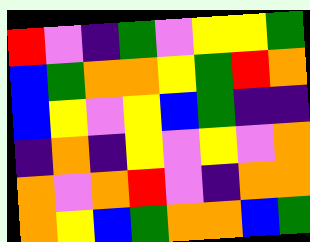[["red", "violet", "indigo", "green", "violet", "yellow", "yellow", "green"], ["blue", "green", "orange", "orange", "yellow", "green", "red", "orange"], ["blue", "yellow", "violet", "yellow", "blue", "green", "indigo", "indigo"], ["indigo", "orange", "indigo", "yellow", "violet", "yellow", "violet", "orange"], ["orange", "violet", "orange", "red", "violet", "indigo", "orange", "orange"], ["orange", "yellow", "blue", "green", "orange", "orange", "blue", "green"]]